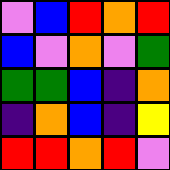[["violet", "blue", "red", "orange", "red"], ["blue", "violet", "orange", "violet", "green"], ["green", "green", "blue", "indigo", "orange"], ["indigo", "orange", "blue", "indigo", "yellow"], ["red", "red", "orange", "red", "violet"]]